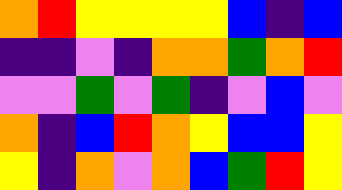[["orange", "red", "yellow", "yellow", "yellow", "yellow", "blue", "indigo", "blue"], ["indigo", "indigo", "violet", "indigo", "orange", "orange", "green", "orange", "red"], ["violet", "violet", "green", "violet", "green", "indigo", "violet", "blue", "violet"], ["orange", "indigo", "blue", "red", "orange", "yellow", "blue", "blue", "yellow"], ["yellow", "indigo", "orange", "violet", "orange", "blue", "green", "red", "yellow"]]